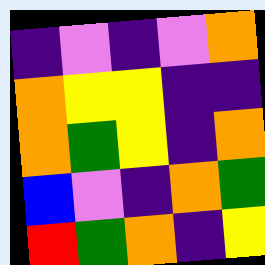[["indigo", "violet", "indigo", "violet", "orange"], ["orange", "yellow", "yellow", "indigo", "indigo"], ["orange", "green", "yellow", "indigo", "orange"], ["blue", "violet", "indigo", "orange", "green"], ["red", "green", "orange", "indigo", "yellow"]]